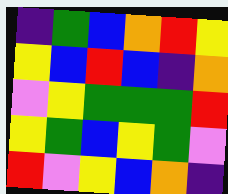[["indigo", "green", "blue", "orange", "red", "yellow"], ["yellow", "blue", "red", "blue", "indigo", "orange"], ["violet", "yellow", "green", "green", "green", "red"], ["yellow", "green", "blue", "yellow", "green", "violet"], ["red", "violet", "yellow", "blue", "orange", "indigo"]]